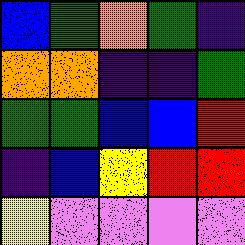[["blue", "green", "orange", "green", "indigo"], ["orange", "orange", "indigo", "indigo", "green"], ["green", "green", "blue", "blue", "red"], ["indigo", "blue", "yellow", "red", "red"], ["yellow", "violet", "violet", "violet", "violet"]]